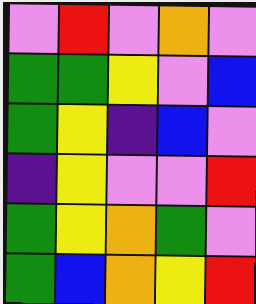[["violet", "red", "violet", "orange", "violet"], ["green", "green", "yellow", "violet", "blue"], ["green", "yellow", "indigo", "blue", "violet"], ["indigo", "yellow", "violet", "violet", "red"], ["green", "yellow", "orange", "green", "violet"], ["green", "blue", "orange", "yellow", "red"]]